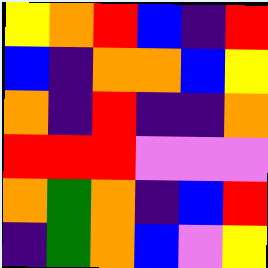[["yellow", "orange", "red", "blue", "indigo", "red"], ["blue", "indigo", "orange", "orange", "blue", "yellow"], ["orange", "indigo", "red", "indigo", "indigo", "orange"], ["red", "red", "red", "violet", "violet", "violet"], ["orange", "green", "orange", "indigo", "blue", "red"], ["indigo", "green", "orange", "blue", "violet", "yellow"]]